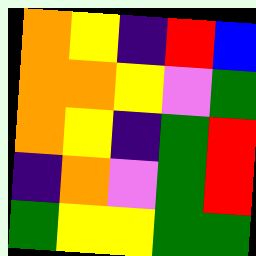[["orange", "yellow", "indigo", "red", "blue"], ["orange", "orange", "yellow", "violet", "green"], ["orange", "yellow", "indigo", "green", "red"], ["indigo", "orange", "violet", "green", "red"], ["green", "yellow", "yellow", "green", "green"]]